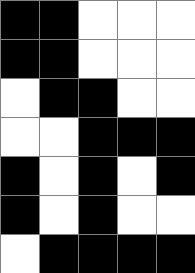[["black", "black", "white", "white", "white"], ["black", "black", "white", "white", "white"], ["white", "black", "black", "white", "white"], ["white", "white", "black", "black", "black"], ["black", "white", "black", "white", "black"], ["black", "white", "black", "white", "white"], ["white", "black", "black", "black", "black"]]